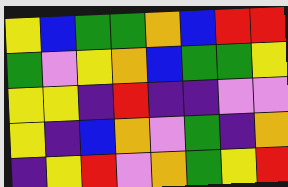[["yellow", "blue", "green", "green", "orange", "blue", "red", "red"], ["green", "violet", "yellow", "orange", "blue", "green", "green", "yellow"], ["yellow", "yellow", "indigo", "red", "indigo", "indigo", "violet", "violet"], ["yellow", "indigo", "blue", "orange", "violet", "green", "indigo", "orange"], ["indigo", "yellow", "red", "violet", "orange", "green", "yellow", "red"]]